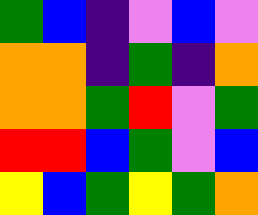[["green", "blue", "indigo", "violet", "blue", "violet"], ["orange", "orange", "indigo", "green", "indigo", "orange"], ["orange", "orange", "green", "red", "violet", "green"], ["red", "red", "blue", "green", "violet", "blue"], ["yellow", "blue", "green", "yellow", "green", "orange"]]